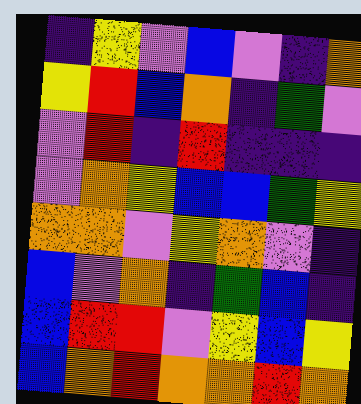[["indigo", "yellow", "violet", "blue", "violet", "indigo", "orange"], ["yellow", "red", "blue", "orange", "indigo", "green", "violet"], ["violet", "red", "indigo", "red", "indigo", "indigo", "indigo"], ["violet", "orange", "yellow", "blue", "blue", "green", "yellow"], ["orange", "orange", "violet", "yellow", "orange", "violet", "indigo"], ["blue", "violet", "orange", "indigo", "green", "blue", "indigo"], ["blue", "red", "red", "violet", "yellow", "blue", "yellow"], ["blue", "orange", "red", "orange", "orange", "red", "orange"]]